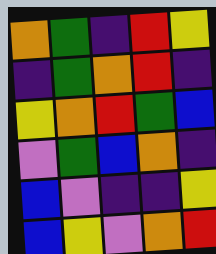[["orange", "green", "indigo", "red", "yellow"], ["indigo", "green", "orange", "red", "indigo"], ["yellow", "orange", "red", "green", "blue"], ["violet", "green", "blue", "orange", "indigo"], ["blue", "violet", "indigo", "indigo", "yellow"], ["blue", "yellow", "violet", "orange", "red"]]